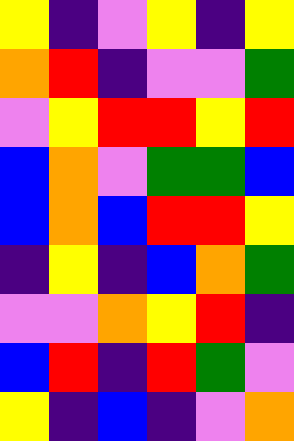[["yellow", "indigo", "violet", "yellow", "indigo", "yellow"], ["orange", "red", "indigo", "violet", "violet", "green"], ["violet", "yellow", "red", "red", "yellow", "red"], ["blue", "orange", "violet", "green", "green", "blue"], ["blue", "orange", "blue", "red", "red", "yellow"], ["indigo", "yellow", "indigo", "blue", "orange", "green"], ["violet", "violet", "orange", "yellow", "red", "indigo"], ["blue", "red", "indigo", "red", "green", "violet"], ["yellow", "indigo", "blue", "indigo", "violet", "orange"]]